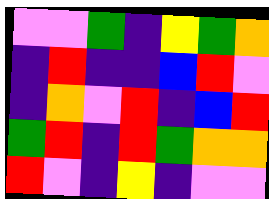[["violet", "violet", "green", "indigo", "yellow", "green", "orange"], ["indigo", "red", "indigo", "indigo", "blue", "red", "violet"], ["indigo", "orange", "violet", "red", "indigo", "blue", "red"], ["green", "red", "indigo", "red", "green", "orange", "orange"], ["red", "violet", "indigo", "yellow", "indigo", "violet", "violet"]]